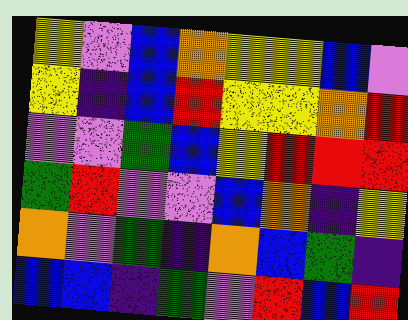[["yellow", "violet", "blue", "orange", "yellow", "yellow", "blue", "violet"], ["yellow", "indigo", "blue", "red", "yellow", "yellow", "orange", "red"], ["violet", "violet", "green", "blue", "yellow", "red", "red", "red"], ["green", "red", "violet", "violet", "blue", "orange", "indigo", "yellow"], ["orange", "violet", "green", "indigo", "orange", "blue", "green", "indigo"], ["blue", "blue", "indigo", "green", "violet", "red", "blue", "red"]]